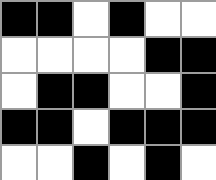[["black", "black", "white", "black", "white", "white"], ["white", "white", "white", "white", "black", "black"], ["white", "black", "black", "white", "white", "black"], ["black", "black", "white", "black", "black", "black"], ["white", "white", "black", "white", "black", "white"]]